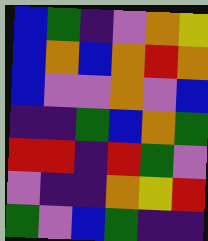[["blue", "green", "indigo", "violet", "orange", "yellow"], ["blue", "orange", "blue", "orange", "red", "orange"], ["blue", "violet", "violet", "orange", "violet", "blue"], ["indigo", "indigo", "green", "blue", "orange", "green"], ["red", "red", "indigo", "red", "green", "violet"], ["violet", "indigo", "indigo", "orange", "yellow", "red"], ["green", "violet", "blue", "green", "indigo", "indigo"]]